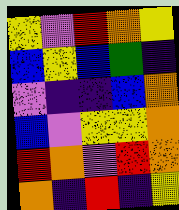[["yellow", "violet", "red", "orange", "yellow"], ["blue", "yellow", "blue", "green", "indigo"], ["violet", "indigo", "indigo", "blue", "orange"], ["blue", "violet", "yellow", "yellow", "orange"], ["red", "orange", "violet", "red", "orange"], ["orange", "indigo", "red", "indigo", "yellow"]]